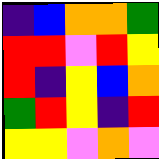[["indigo", "blue", "orange", "orange", "green"], ["red", "red", "violet", "red", "yellow"], ["red", "indigo", "yellow", "blue", "orange"], ["green", "red", "yellow", "indigo", "red"], ["yellow", "yellow", "violet", "orange", "violet"]]